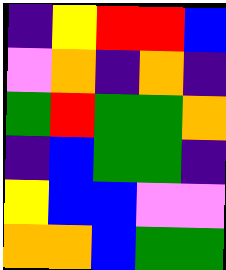[["indigo", "yellow", "red", "red", "blue"], ["violet", "orange", "indigo", "orange", "indigo"], ["green", "red", "green", "green", "orange"], ["indigo", "blue", "green", "green", "indigo"], ["yellow", "blue", "blue", "violet", "violet"], ["orange", "orange", "blue", "green", "green"]]